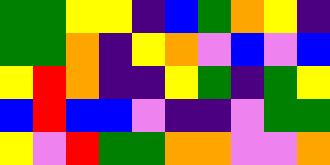[["green", "green", "yellow", "yellow", "indigo", "blue", "green", "orange", "yellow", "indigo"], ["green", "green", "orange", "indigo", "yellow", "orange", "violet", "blue", "violet", "blue"], ["yellow", "red", "orange", "indigo", "indigo", "yellow", "green", "indigo", "green", "yellow"], ["blue", "red", "blue", "blue", "violet", "indigo", "indigo", "violet", "green", "green"], ["yellow", "violet", "red", "green", "green", "orange", "orange", "violet", "violet", "orange"]]